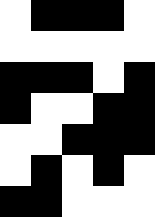[["white", "black", "black", "black", "white"], ["white", "white", "white", "white", "white"], ["black", "black", "black", "white", "black"], ["black", "white", "white", "black", "black"], ["white", "white", "black", "black", "black"], ["white", "black", "white", "black", "white"], ["black", "black", "white", "white", "white"]]